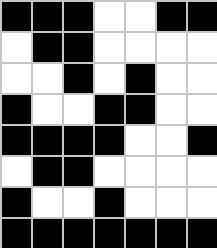[["black", "black", "black", "white", "white", "black", "black"], ["white", "black", "black", "white", "white", "white", "white"], ["white", "white", "black", "white", "black", "white", "white"], ["black", "white", "white", "black", "black", "white", "white"], ["black", "black", "black", "black", "white", "white", "black"], ["white", "black", "black", "white", "white", "white", "white"], ["black", "white", "white", "black", "white", "white", "white"], ["black", "black", "black", "black", "black", "black", "black"]]